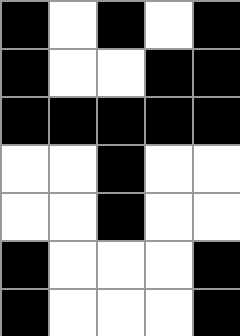[["black", "white", "black", "white", "black"], ["black", "white", "white", "black", "black"], ["black", "black", "black", "black", "black"], ["white", "white", "black", "white", "white"], ["white", "white", "black", "white", "white"], ["black", "white", "white", "white", "black"], ["black", "white", "white", "white", "black"]]